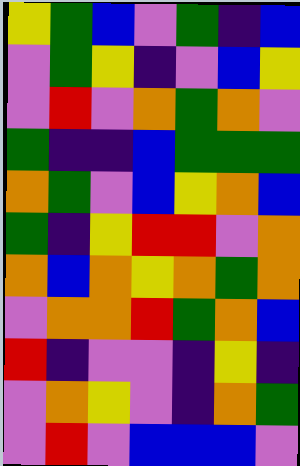[["yellow", "green", "blue", "violet", "green", "indigo", "blue"], ["violet", "green", "yellow", "indigo", "violet", "blue", "yellow"], ["violet", "red", "violet", "orange", "green", "orange", "violet"], ["green", "indigo", "indigo", "blue", "green", "green", "green"], ["orange", "green", "violet", "blue", "yellow", "orange", "blue"], ["green", "indigo", "yellow", "red", "red", "violet", "orange"], ["orange", "blue", "orange", "yellow", "orange", "green", "orange"], ["violet", "orange", "orange", "red", "green", "orange", "blue"], ["red", "indigo", "violet", "violet", "indigo", "yellow", "indigo"], ["violet", "orange", "yellow", "violet", "indigo", "orange", "green"], ["violet", "red", "violet", "blue", "blue", "blue", "violet"]]